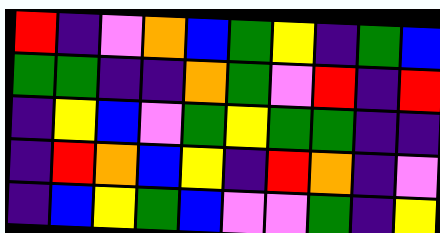[["red", "indigo", "violet", "orange", "blue", "green", "yellow", "indigo", "green", "blue"], ["green", "green", "indigo", "indigo", "orange", "green", "violet", "red", "indigo", "red"], ["indigo", "yellow", "blue", "violet", "green", "yellow", "green", "green", "indigo", "indigo"], ["indigo", "red", "orange", "blue", "yellow", "indigo", "red", "orange", "indigo", "violet"], ["indigo", "blue", "yellow", "green", "blue", "violet", "violet", "green", "indigo", "yellow"]]